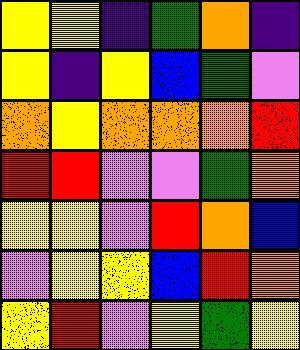[["yellow", "yellow", "indigo", "green", "orange", "indigo"], ["yellow", "indigo", "yellow", "blue", "green", "violet"], ["orange", "yellow", "orange", "orange", "orange", "red"], ["red", "red", "violet", "violet", "green", "orange"], ["yellow", "yellow", "violet", "red", "orange", "blue"], ["violet", "yellow", "yellow", "blue", "red", "orange"], ["yellow", "red", "violet", "yellow", "green", "yellow"]]